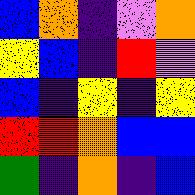[["blue", "orange", "indigo", "violet", "orange"], ["yellow", "blue", "indigo", "red", "violet"], ["blue", "indigo", "yellow", "indigo", "yellow"], ["red", "red", "orange", "blue", "blue"], ["green", "indigo", "orange", "indigo", "blue"]]